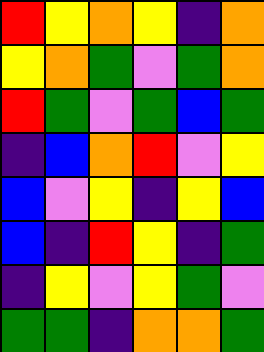[["red", "yellow", "orange", "yellow", "indigo", "orange"], ["yellow", "orange", "green", "violet", "green", "orange"], ["red", "green", "violet", "green", "blue", "green"], ["indigo", "blue", "orange", "red", "violet", "yellow"], ["blue", "violet", "yellow", "indigo", "yellow", "blue"], ["blue", "indigo", "red", "yellow", "indigo", "green"], ["indigo", "yellow", "violet", "yellow", "green", "violet"], ["green", "green", "indigo", "orange", "orange", "green"]]